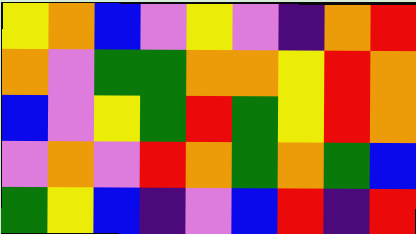[["yellow", "orange", "blue", "violet", "yellow", "violet", "indigo", "orange", "red"], ["orange", "violet", "green", "green", "orange", "orange", "yellow", "red", "orange"], ["blue", "violet", "yellow", "green", "red", "green", "yellow", "red", "orange"], ["violet", "orange", "violet", "red", "orange", "green", "orange", "green", "blue"], ["green", "yellow", "blue", "indigo", "violet", "blue", "red", "indigo", "red"]]